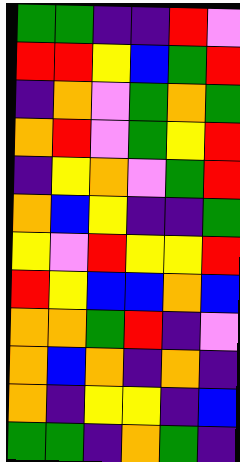[["green", "green", "indigo", "indigo", "red", "violet"], ["red", "red", "yellow", "blue", "green", "red"], ["indigo", "orange", "violet", "green", "orange", "green"], ["orange", "red", "violet", "green", "yellow", "red"], ["indigo", "yellow", "orange", "violet", "green", "red"], ["orange", "blue", "yellow", "indigo", "indigo", "green"], ["yellow", "violet", "red", "yellow", "yellow", "red"], ["red", "yellow", "blue", "blue", "orange", "blue"], ["orange", "orange", "green", "red", "indigo", "violet"], ["orange", "blue", "orange", "indigo", "orange", "indigo"], ["orange", "indigo", "yellow", "yellow", "indigo", "blue"], ["green", "green", "indigo", "orange", "green", "indigo"]]